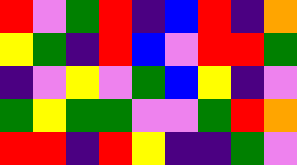[["red", "violet", "green", "red", "indigo", "blue", "red", "indigo", "orange"], ["yellow", "green", "indigo", "red", "blue", "violet", "red", "red", "green"], ["indigo", "violet", "yellow", "violet", "green", "blue", "yellow", "indigo", "violet"], ["green", "yellow", "green", "green", "violet", "violet", "green", "red", "orange"], ["red", "red", "indigo", "red", "yellow", "indigo", "indigo", "green", "violet"]]